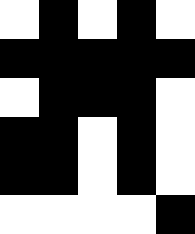[["white", "black", "white", "black", "white"], ["black", "black", "black", "black", "black"], ["white", "black", "black", "black", "white"], ["black", "black", "white", "black", "white"], ["black", "black", "white", "black", "white"], ["white", "white", "white", "white", "black"]]